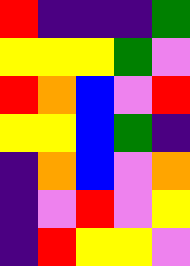[["red", "indigo", "indigo", "indigo", "green"], ["yellow", "yellow", "yellow", "green", "violet"], ["red", "orange", "blue", "violet", "red"], ["yellow", "yellow", "blue", "green", "indigo"], ["indigo", "orange", "blue", "violet", "orange"], ["indigo", "violet", "red", "violet", "yellow"], ["indigo", "red", "yellow", "yellow", "violet"]]